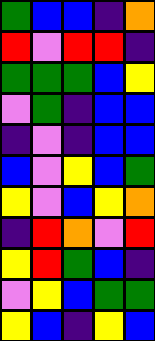[["green", "blue", "blue", "indigo", "orange"], ["red", "violet", "red", "red", "indigo"], ["green", "green", "green", "blue", "yellow"], ["violet", "green", "indigo", "blue", "blue"], ["indigo", "violet", "indigo", "blue", "blue"], ["blue", "violet", "yellow", "blue", "green"], ["yellow", "violet", "blue", "yellow", "orange"], ["indigo", "red", "orange", "violet", "red"], ["yellow", "red", "green", "blue", "indigo"], ["violet", "yellow", "blue", "green", "green"], ["yellow", "blue", "indigo", "yellow", "blue"]]